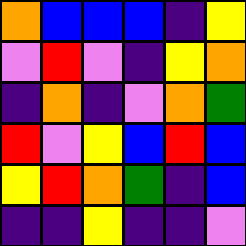[["orange", "blue", "blue", "blue", "indigo", "yellow"], ["violet", "red", "violet", "indigo", "yellow", "orange"], ["indigo", "orange", "indigo", "violet", "orange", "green"], ["red", "violet", "yellow", "blue", "red", "blue"], ["yellow", "red", "orange", "green", "indigo", "blue"], ["indigo", "indigo", "yellow", "indigo", "indigo", "violet"]]